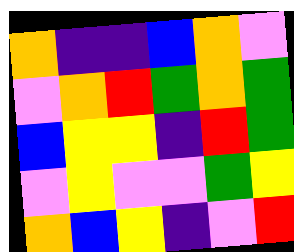[["orange", "indigo", "indigo", "blue", "orange", "violet"], ["violet", "orange", "red", "green", "orange", "green"], ["blue", "yellow", "yellow", "indigo", "red", "green"], ["violet", "yellow", "violet", "violet", "green", "yellow"], ["orange", "blue", "yellow", "indigo", "violet", "red"]]